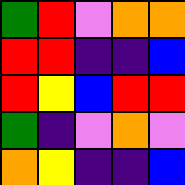[["green", "red", "violet", "orange", "orange"], ["red", "red", "indigo", "indigo", "blue"], ["red", "yellow", "blue", "red", "red"], ["green", "indigo", "violet", "orange", "violet"], ["orange", "yellow", "indigo", "indigo", "blue"]]